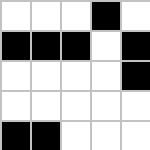[["white", "white", "white", "black", "white"], ["black", "black", "black", "white", "black"], ["white", "white", "white", "white", "black"], ["white", "white", "white", "white", "white"], ["black", "black", "white", "white", "white"]]